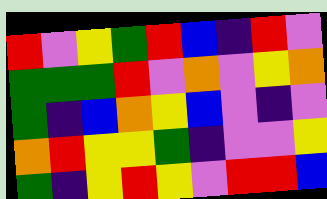[["red", "violet", "yellow", "green", "red", "blue", "indigo", "red", "violet"], ["green", "green", "green", "red", "violet", "orange", "violet", "yellow", "orange"], ["green", "indigo", "blue", "orange", "yellow", "blue", "violet", "indigo", "violet"], ["orange", "red", "yellow", "yellow", "green", "indigo", "violet", "violet", "yellow"], ["green", "indigo", "yellow", "red", "yellow", "violet", "red", "red", "blue"]]